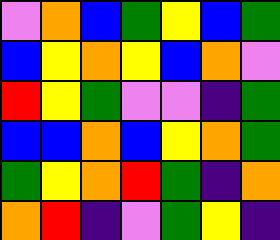[["violet", "orange", "blue", "green", "yellow", "blue", "green"], ["blue", "yellow", "orange", "yellow", "blue", "orange", "violet"], ["red", "yellow", "green", "violet", "violet", "indigo", "green"], ["blue", "blue", "orange", "blue", "yellow", "orange", "green"], ["green", "yellow", "orange", "red", "green", "indigo", "orange"], ["orange", "red", "indigo", "violet", "green", "yellow", "indigo"]]